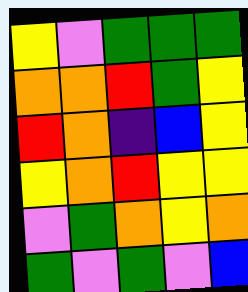[["yellow", "violet", "green", "green", "green"], ["orange", "orange", "red", "green", "yellow"], ["red", "orange", "indigo", "blue", "yellow"], ["yellow", "orange", "red", "yellow", "yellow"], ["violet", "green", "orange", "yellow", "orange"], ["green", "violet", "green", "violet", "blue"]]